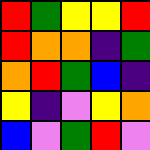[["red", "green", "yellow", "yellow", "red"], ["red", "orange", "orange", "indigo", "green"], ["orange", "red", "green", "blue", "indigo"], ["yellow", "indigo", "violet", "yellow", "orange"], ["blue", "violet", "green", "red", "violet"]]